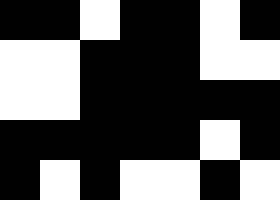[["black", "black", "white", "black", "black", "white", "black"], ["white", "white", "black", "black", "black", "white", "white"], ["white", "white", "black", "black", "black", "black", "black"], ["black", "black", "black", "black", "black", "white", "black"], ["black", "white", "black", "white", "white", "black", "white"]]